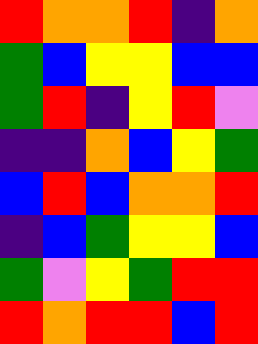[["red", "orange", "orange", "red", "indigo", "orange"], ["green", "blue", "yellow", "yellow", "blue", "blue"], ["green", "red", "indigo", "yellow", "red", "violet"], ["indigo", "indigo", "orange", "blue", "yellow", "green"], ["blue", "red", "blue", "orange", "orange", "red"], ["indigo", "blue", "green", "yellow", "yellow", "blue"], ["green", "violet", "yellow", "green", "red", "red"], ["red", "orange", "red", "red", "blue", "red"]]